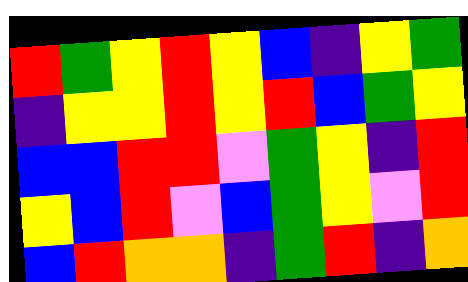[["red", "green", "yellow", "red", "yellow", "blue", "indigo", "yellow", "green"], ["indigo", "yellow", "yellow", "red", "yellow", "red", "blue", "green", "yellow"], ["blue", "blue", "red", "red", "violet", "green", "yellow", "indigo", "red"], ["yellow", "blue", "red", "violet", "blue", "green", "yellow", "violet", "red"], ["blue", "red", "orange", "orange", "indigo", "green", "red", "indigo", "orange"]]